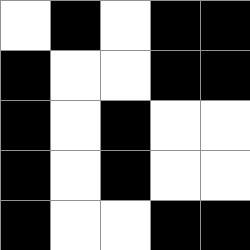[["white", "black", "white", "black", "black"], ["black", "white", "white", "black", "black"], ["black", "white", "black", "white", "white"], ["black", "white", "black", "white", "white"], ["black", "white", "white", "black", "black"]]